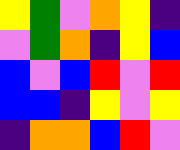[["yellow", "green", "violet", "orange", "yellow", "indigo"], ["violet", "green", "orange", "indigo", "yellow", "blue"], ["blue", "violet", "blue", "red", "violet", "red"], ["blue", "blue", "indigo", "yellow", "violet", "yellow"], ["indigo", "orange", "orange", "blue", "red", "violet"]]